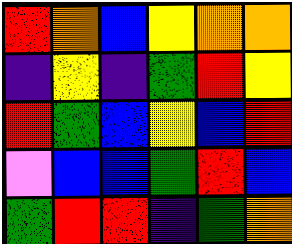[["red", "orange", "blue", "yellow", "orange", "orange"], ["indigo", "yellow", "indigo", "green", "red", "yellow"], ["red", "green", "blue", "yellow", "blue", "red"], ["violet", "blue", "blue", "green", "red", "blue"], ["green", "red", "red", "indigo", "green", "orange"]]